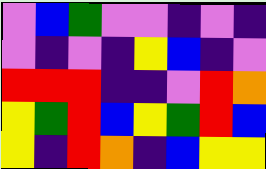[["violet", "blue", "green", "violet", "violet", "indigo", "violet", "indigo"], ["violet", "indigo", "violet", "indigo", "yellow", "blue", "indigo", "violet"], ["red", "red", "red", "indigo", "indigo", "violet", "red", "orange"], ["yellow", "green", "red", "blue", "yellow", "green", "red", "blue"], ["yellow", "indigo", "red", "orange", "indigo", "blue", "yellow", "yellow"]]